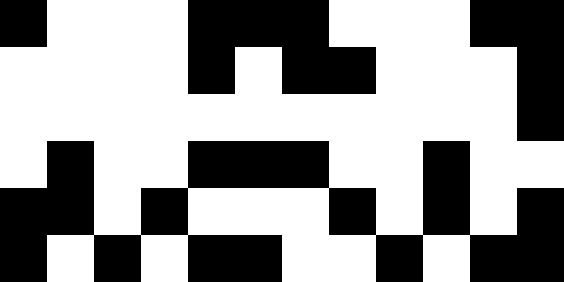[["black", "white", "white", "white", "black", "black", "black", "white", "white", "white", "black", "black"], ["white", "white", "white", "white", "black", "white", "black", "black", "white", "white", "white", "black"], ["white", "white", "white", "white", "white", "white", "white", "white", "white", "white", "white", "black"], ["white", "black", "white", "white", "black", "black", "black", "white", "white", "black", "white", "white"], ["black", "black", "white", "black", "white", "white", "white", "black", "white", "black", "white", "black"], ["black", "white", "black", "white", "black", "black", "white", "white", "black", "white", "black", "black"]]